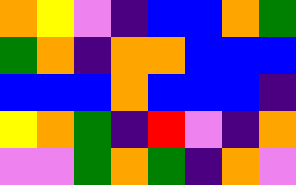[["orange", "yellow", "violet", "indigo", "blue", "blue", "orange", "green"], ["green", "orange", "indigo", "orange", "orange", "blue", "blue", "blue"], ["blue", "blue", "blue", "orange", "blue", "blue", "blue", "indigo"], ["yellow", "orange", "green", "indigo", "red", "violet", "indigo", "orange"], ["violet", "violet", "green", "orange", "green", "indigo", "orange", "violet"]]